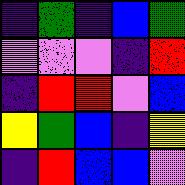[["indigo", "green", "indigo", "blue", "green"], ["violet", "violet", "violet", "indigo", "red"], ["indigo", "red", "red", "violet", "blue"], ["yellow", "green", "blue", "indigo", "yellow"], ["indigo", "red", "blue", "blue", "violet"]]